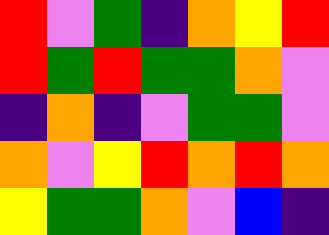[["red", "violet", "green", "indigo", "orange", "yellow", "red"], ["red", "green", "red", "green", "green", "orange", "violet"], ["indigo", "orange", "indigo", "violet", "green", "green", "violet"], ["orange", "violet", "yellow", "red", "orange", "red", "orange"], ["yellow", "green", "green", "orange", "violet", "blue", "indigo"]]